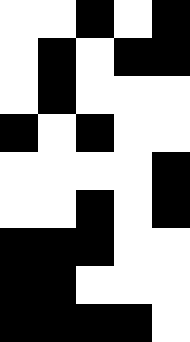[["white", "white", "black", "white", "black"], ["white", "black", "white", "black", "black"], ["white", "black", "white", "white", "white"], ["black", "white", "black", "white", "white"], ["white", "white", "white", "white", "black"], ["white", "white", "black", "white", "black"], ["black", "black", "black", "white", "white"], ["black", "black", "white", "white", "white"], ["black", "black", "black", "black", "white"]]